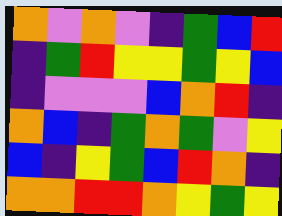[["orange", "violet", "orange", "violet", "indigo", "green", "blue", "red"], ["indigo", "green", "red", "yellow", "yellow", "green", "yellow", "blue"], ["indigo", "violet", "violet", "violet", "blue", "orange", "red", "indigo"], ["orange", "blue", "indigo", "green", "orange", "green", "violet", "yellow"], ["blue", "indigo", "yellow", "green", "blue", "red", "orange", "indigo"], ["orange", "orange", "red", "red", "orange", "yellow", "green", "yellow"]]